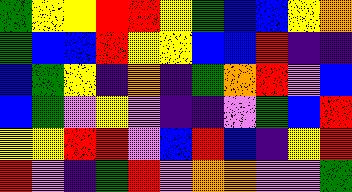[["green", "yellow", "yellow", "red", "red", "yellow", "green", "blue", "blue", "yellow", "orange"], ["green", "blue", "blue", "red", "yellow", "yellow", "blue", "blue", "red", "indigo", "indigo"], ["blue", "green", "yellow", "indigo", "orange", "indigo", "green", "orange", "red", "violet", "blue"], ["blue", "green", "violet", "yellow", "violet", "indigo", "indigo", "violet", "green", "blue", "red"], ["yellow", "yellow", "red", "red", "violet", "blue", "red", "blue", "indigo", "yellow", "red"], ["red", "violet", "indigo", "green", "red", "violet", "orange", "orange", "violet", "violet", "green"]]